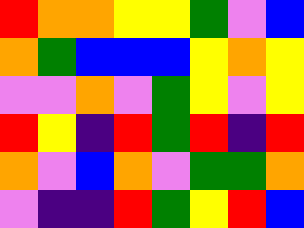[["red", "orange", "orange", "yellow", "yellow", "green", "violet", "blue"], ["orange", "green", "blue", "blue", "blue", "yellow", "orange", "yellow"], ["violet", "violet", "orange", "violet", "green", "yellow", "violet", "yellow"], ["red", "yellow", "indigo", "red", "green", "red", "indigo", "red"], ["orange", "violet", "blue", "orange", "violet", "green", "green", "orange"], ["violet", "indigo", "indigo", "red", "green", "yellow", "red", "blue"]]